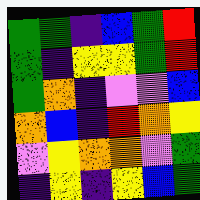[["green", "green", "indigo", "blue", "green", "red"], ["green", "indigo", "yellow", "yellow", "green", "red"], ["green", "orange", "indigo", "violet", "violet", "blue"], ["orange", "blue", "indigo", "red", "orange", "yellow"], ["violet", "yellow", "orange", "orange", "violet", "green"], ["indigo", "yellow", "indigo", "yellow", "blue", "green"]]